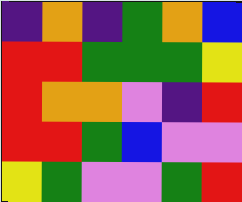[["indigo", "orange", "indigo", "green", "orange", "blue"], ["red", "red", "green", "green", "green", "yellow"], ["red", "orange", "orange", "violet", "indigo", "red"], ["red", "red", "green", "blue", "violet", "violet"], ["yellow", "green", "violet", "violet", "green", "red"]]